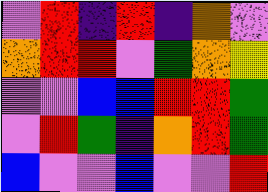[["violet", "red", "indigo", "red", "indigo", "orange", "violet"], ["orange", "red", "red", "violet", "green", "orange", "yellow"], ["violet", "violet", "blue", "blue", "red", "red", "green"], ["violet", "red", "green", "indigo", "orange", "red", "green"], ["blue", "violet", "violet", "blue", "violet", "violet", "red"]]